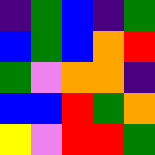[["indigo", "green", "blue", "indigo", "green"], ["blue", "green", "blue", "orange", "red"], ["green", "violet", "orange", "orange", "indigo"], ["blue", "blue", "red", "green", "orange"], ["yellow", "violet", "red", "red", "green"]]